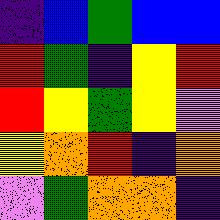[["indigo", "blue", "green", "blue", "blue"], ["red", "green", "indigo", "yellow", "red"], ["red", "yellow", "green", "yellow", "violet"], ["yellow", "orange", "red", "indigo", "orange"], ["violet", "green", "orange", "orange", "indigo"]]